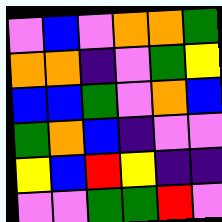[["violet", "blue", "violet", "orange", "orange", "green"], ["orange", "orange", "indigo", "violet", "green", "yellow"], ["blue", "blue", "green", "violet", "orange", "blue"], ["green", "orange", "blue", "indigo", "violet", "violet"], ["yellow", "blue", "red", "yellow", "indigo", "indigo"], ["violet", "violet", "green", "green", "red", "violet"]]